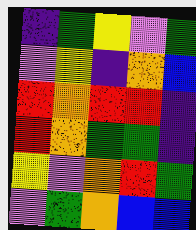[["indigo", "green", "yellow", "violet", "green"], ["violet", "yellow", "indigo", "orange", "blue"], ["red", "orange", "red", "red", "indigo"], ["red", "orange", "green", "green", "indigo"], ["yellow", "violet", "orange", "red", "green"], ["violet", "green", "orange", "blue", "blue"]]